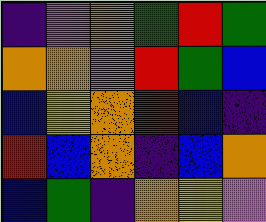[["indigo", "violet", "orange", "green", "red", "green"], ["orange", "orange", "violet", "red", "green", "blue"], ["blue", "yellow", "orange", "red", "blue", "indigo"], ["red", "blue", "orange", "indigo", "blue", "orange"], ["blue", "green", "indigo", "orange", "yellow", "violet"]]